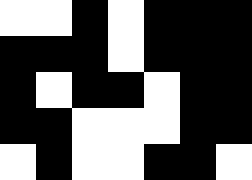[["white", "white", "black", "white", "black", "black", "black"], ["black", "black", "black", "white", "black", "black", "black"], ["black", "white", "black", "black", "white", "black", "black"], ["black", "black", "white", "white", "white", "black", "black"], ["white", "black", "white", "white", "black", "black", "white"]]